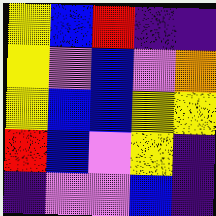[["yellow", "blue", "red", "indigo", "indigo"], ["yellow", "violet", "blue", "violet", "orange"], ["yellow", "blue", "blue", "yellow", "yellow"], ["red", "blue", "violet", "yellow", "indigo"], ["indigo", "violet", "violet", "blue", "indigo"]]